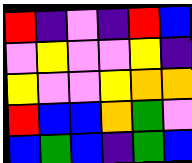[["red", "indigo", "violet", "indigo", "red", "blue"], ["violet", "yellow", "violet", "violet", "yellow", "indigo"], ["yellow", "violet", "violet", "yellow", "orange", "orange"], ["red", "blue", "blue", "orange", "green", "violet"], ["blue", "green", "blue", "indigo", "green", "blue"]]